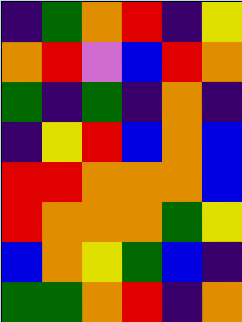[["indigo", "green", "orange", "red", "indigo", "yellow"], ["orange", "red", "violet", "blue", "red", "orange"], ["green", "indigo", "green", "indigo", "orange", "indigo"], ["indigo", "yellow", "red", "blue", "orange", "blue"], ["red", "red", "orange", "orange", "orange", "blue"], ["red", "orange", "orange", "orange", "green", "yellow"], ["blue", "orange", "yellow", "green", "blue", "indigo"], ["green", "green", "orange", "red", "indigo", "orange"]]